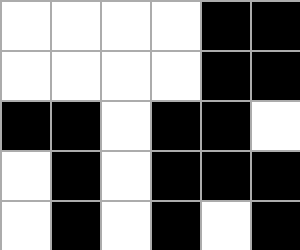[["white", "white", "white", "white", "black", "black"], ["white", "white", "white", "white", "black", "black"], ["black", "black", "white", "black", "black", "white"], ["white", "black", "white", "black", "black", "black"], ["white", "black", "white", "black", "white", "black"]]